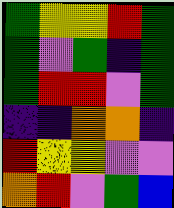[["green", "yellow", "yellow", "red", "green"], ["green", "violet", "green", "indigo", "green"], ["green", "red", "red", "violet", "green"], ["indigo", "indigo", "orange", "orange", "indigo"], ["red", "yellow", "yellow", "violet", "violet"], ["orange", "red", "violet", "green", "blue"]]